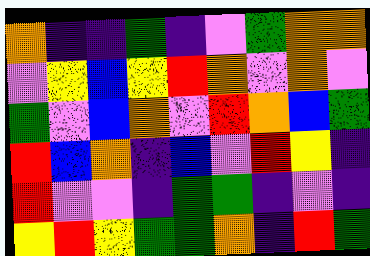[["orange", "indigo", "indigo", "green", "indigo", "violet", "green", "orange", "orange"], ["violet", "yellow", "blue", "yellow", "red", "orange", "violet", "orange", "violet"], ["green", "violet", "blue", "orange", "violet", "red", "orange", "blue", "green"], ["red", "blue", "orange", "indigo", "blue", "violet", "red", "yellow", "indigo"], ["red", "violet", "violet", "indigo", "green", "green", "indigo", "violet", "indigo"], ["yellow", "red", "yellow", "green", "green", "orange", "indigo", "red", "green"]]